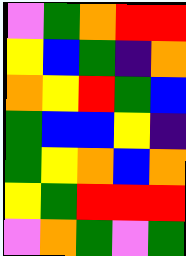[["violet", "green", "orange", "red", "red"], ["yellow", "blue", "green", "indigo", "orange"], ["orange", "yellow", "red", "green", "blue"], ["green", "blue", "blue", "yellow", "indigo"], ["green", "yellow", "orange", "blue", "orange"], ["yellow", "green", "red", "red", "red"], ["violet", "orange", "green", "violet", "green"]]